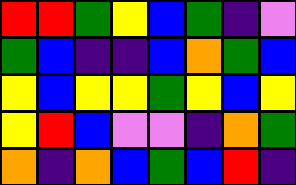[["red", "red", "green", "yellow", "blue", "green", "indigo", "violet"], ["green", "blue", "indigo", "indigo", "blue", "orange", "green", "blue"], ["yellow", "blue", "yellow", "yellow", "green", "yellow", "blue", "yellow"], ["yellow", "red", "blue", "violet", "violet", "indigo", "orange", "green"], ["orange", "indigo", "orange", "blue", "green", "blue", "red", "indigo"]]